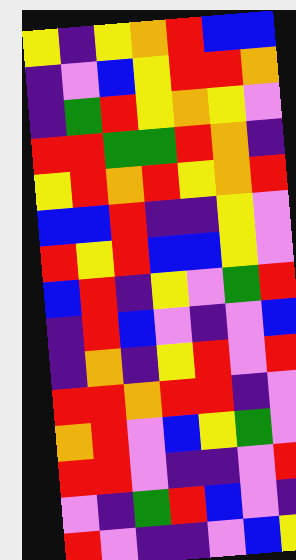[["yellow", "indigo", "yellow", "orange", "red", "blue", "blue"], ["indigo", "violet", "blue", "yellow", "red", "red", "orange"], ["indigo", "green", "red", "yellow", "orange", "yellow", "violet"], ["red", "red", "green", "green", "red", "orange", "indigo"], ["yellow", "red", "orange", "red", "yellow", "orange", "red"], ["blue", "blue", "red", "indigo", "indigo", "yellow", "violet"], ["red", "yellow", "red", "blue", "blue", "yellow", "violet"], ["blue", "red", "indigo", "yellow", "violet", "green", "red"], ["indigo", "red", "blue", "violet", "indigo", "violet", "blue"], ["indigo", "orange", "indigo", "yellow", "red", "violet", "red"], ["red", "red", "orange", "red", "red", "indigo", "violet"], ["orange", "red", "violet", "blue", "yellow", "green", "violet"], ["red", "red", "violet", "indigo", "indigo", "violet", "red"], ["violet", "indigo", "green", "red", "blue", "violet", "indigo"], ["red", "violet", "indigo", "indigo", "violet", "blue", "yellow"]]